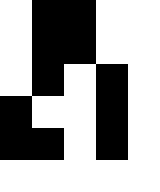[["white", "black", "black", "white", "white"], ["white", "black", "black", "white", "white"], ["white", "black", "white", "black", "white"], ["black", "white", "white", "black", "white"], ["black", "black", "white", "black", "white"], ["white", "white", "white", "white", "white"]]